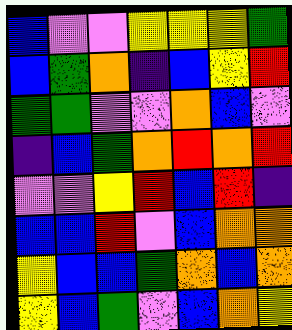[["blue", "violet", "violet", "yellow", "yellow", "yellow", "green"], ["blue", "green", "orange", "indigo", "blue", "yellow", "red"], ["green", "green", "violet", "violet", "orange", "blue", "violet"], ["indigo", "blue", "green", "orange", "red", "orange", "red"], ["violet", "violet", "yellow", "red", "blue", "red", "indigo"], ["blue", "blue", "red", "violet", "blue", "orange", "orange"], ["yellow", "blue", "blue", "green", "orange", "blue", "orange"], ["yellow", "blue", "green", "violet", "blue", "orange", "yellow"]]